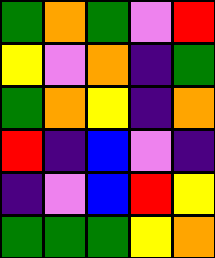[["green", "orange", "green", "violet", "red"], ["yellow", "violet", "orange", "indigo", "green"], ["green", "orange", "yellow", "indigo", "orange"], ["red", "indigo", "blue", "violet", "indigo"], ["indigo", "violet", "blue", "red", "yellow"], ["green", "green", "green", "yellow", "orange"]]